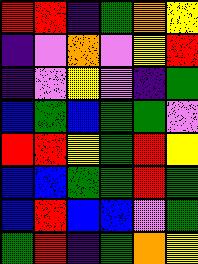[["red", "red", "indigo", "green", "orange", "yellow"], ["indigo", "violet", "orange", "violet", "yellow", "red"], ["indigo", "violet", "yellow", "violet", "indigo", "green"], ["blue", "green", "blue", "green", "green", "violet"], ["red", "red", "yellow", "green", "red", "yellow"], ["blue", "blue", "green", "green", "red", "green"], ["blue", "red", "blue", "blue", "violet", "green"], ["green", "red", "indigo", "green", "orange", "yellow"]]